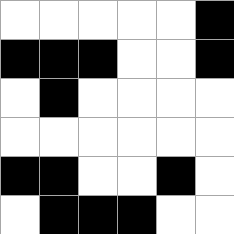[["white", "white", "white", "white", "white", "black"], ["black", "black", "black", "white", "white", "black"], ["white", "black", "white", "white", "white", "white"], ["white", "white", "white", "white", "white", "white"], ["black", "black", "white", "white", "black", "white"], ["white", "black", "black", "black", "white", "white"]]